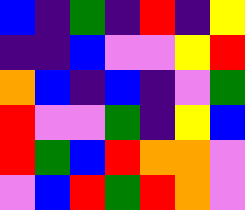[["blue", "indigo", "green", "indigo", "red", "indigo", "yellow"], ["indigo", "indigo", "blue", "violet", "violet", "yellow", "red"], ["orange", "blue", "indigo", "blue", "indigo", "violet", "green"], ["red", "violet", "violet", "green", "indigo", "yellow", "blue"], ["red", "green", "blue", "red", "orange", "orange", "violet"], ["violet", "blue", "red", "green", "red", "orange", "violet"]]